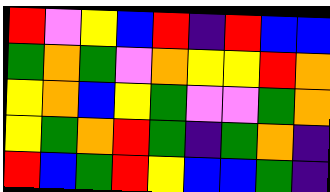[["red", "violet", "yellow", "blue", "red", "indigo", "red", "blue", "blue"], ["green", "orange", "green", "violet", "orange", "yellow", "yellow", "red", "orange"], ["yellow", "orange", "blue", "yellow", "green", "violet", "violet", "green", "orange"], ["yellow", "green", "orange", "red", "green", "indigo", "green", "orange", "indigo"], ["red", "blue", "green", "red", "yellow", "blue", "blue", "green", "indigo"]]